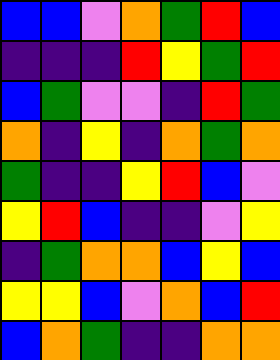[["blue", "blue", "violet", "orange", "green", "red", "blue"], ["indigo", "indigo", "indigo", "red", "yellow", "green", "red"], ["blue", "green", "violet", "violet", "indigo", "red", "green"], ["orange", "indigo", "yellow", "indigo", "orange", "green", "orange"], ["green", "indigo", "indigo", "yellow", "red", "blue", "violet"], ["yellow", "red", "blue", "indigo", "indigo", "violet", "yellow"], ["indigo", "green", "orange", "orange", "blue", "yellow", "blue"], ["yellow", "yellow", "blue", "violet", "orange", "blue", "red"], ["blue", "orange", "green", "indigo", "indigo", "orange", "orange"]]